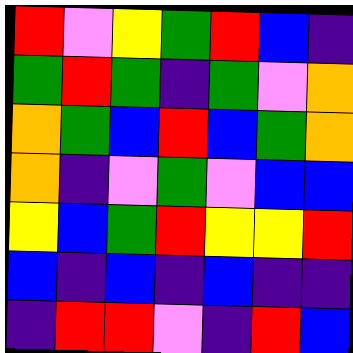[["red", "violet", "yellow", "green", "red", "blue", "indigo"], ["green", "red", "green", "indigo", "green", "violet", "orange"], ["orange", "green", "blue", "red", "blue", "green", "orange"], ["orange", "indigo", "violet", "green", "violet", "blue", "blue"], ["yellow", "blue", "green", "red", "yellow", "yellow", "red"], ["blue", "indigo", "blue", "indigo", "blue", "indigo", "indigo"], ["indigo", "red", "red", "violet", "indigo", "red", "blue"]]